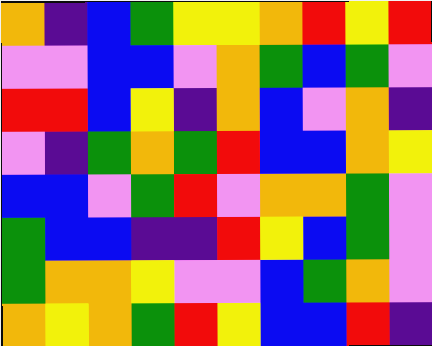[["orange", "indigo", "blue", "green", "yellow", "yellow", "orange", "red", "yellow", "red"], ["violet", "violet", "blue", "blue", "violet", "orange", "green", "blue", "green", "violet"], ["red", "red", "blue", "yellow", "indigo", "orange", "blue", "violet", "orange", "indigo"], ["violet", "indigo", "green", "orange", "green", "red", "blue", "blue", "orange", "yellow"], ["blue", "blue", "violet", "green", "red", "violet", "orange", "orange", "green", "violet"], ["green", "blue", "blue", "indigo", "indigo", "red", "yellow", "blue", "green", "violet"], ["green", "orange", "orange", "yellow", "violet", "violet", "blue", "green", "orange", "violet"], ["orange", "yellow", "orange", "green", "red", "yellow", "blue", "blue", "red", "indigo"]]